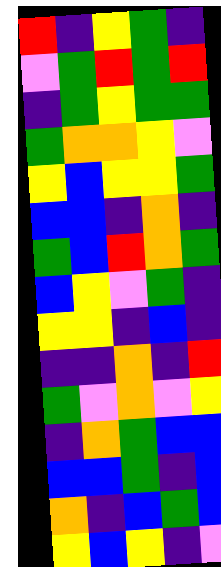[["red", "indigo", "yellow", "green", "indigo"], ["violet", "green", "red", "green", "red"], ["indigo", "green", "yellow", "green", "green"], ["green", "orange", "orange", "yellow", "violet"], ["yellow", "blue", "yellow", "yellow", "green"], ["blue", "blue", "indigo", "orange", "indigo"], ["green", "blue", "red", "orange", "green"], ["blue", "yellow", "violet", "green", "indigo"], ["yellow", "yellow", "indigo", "blue", "indigo"], ["indigo", "indigo", "orange", "indigo", "red"], ["green", "violet", "orange", "violet", "yellow"], ["indigo", "orange", "green", "blue", "blue"], ["blue", "blue", "green", "indigo", "blue"], ["orange", "indigo", "blue", "green", "blue"], ["yellow", "blue", "yellow", "indigo", "violet"]]